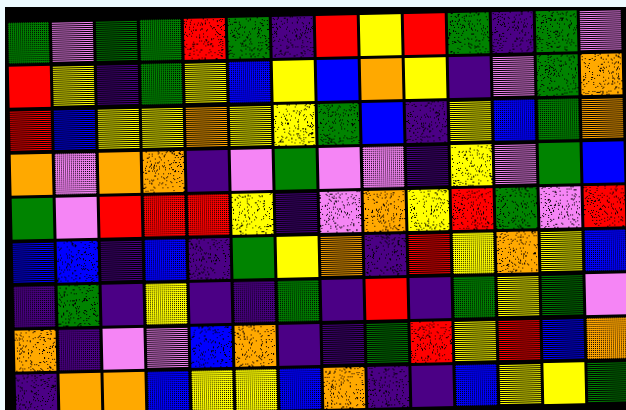[["green", "violet", "green", "green", "red", "green", "indigo", "red", "yellow", "red", "green", "indigo", "green", "violet"], ["red", "yellow", "indigo", "green", "yellow", "blue", "yellow", "blue", "orange", "yellow", "indigo", "violet", "green", "orange"], ["red", "blue", "yellow", "yellow", "orange", "yellow", "yellow", "green", "blue", "indigo", "yellow", "blue", "green", "orange"], ["orange", "violet", "orange", "orange", "indigo", "violet", "green", "violet", "violet", "indigo", "yellow", "violet", "green", "blue"], ["green", "violet", "red", "red", "red", "yellow", "indigo", "violet", "orange", "yellow", "red", "green", "violet", "red"], ["blue", "blue", "indigo", "blue", "indigo", "green", "yellow", "orange", "indigo", "red", "yellow", "orange", "yellow", "blue"], ["indigo", "green", "indigo", "yellow", "indigo", "indigo", "green", "indigo", "red", "indigo", "green", "yellow", "green", "violet"], ["orange", "indigo", "violet", "violet", "blue", "orange", "indigo", "indigo", "green", "red", "yellow", "red", "blue", "orange"], ["indigo", "orange", "orange", "blue", "yellow", "yellow", "blue", "orange", "indigo", "indigo", "blue", "yellow", "yellow", "green"]]